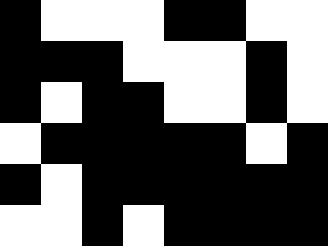[["black", "white", "white", "white", "black", "black", "white", "white"], ["black", "black", "black", "white", "white", "white", "black", "white"], ["black", "white", "black", "black", "white", "white", "black", "white"], ["white", "black", "black", "black", "black", "black", "white", "black"], ["black", "white", "black", "black", "black", "black", "black", "black"], ["white", "white", "black", "white", "black", "black", "black", "black"]]